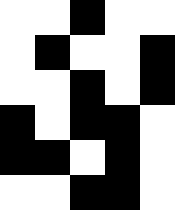[["white", "white", "black", "white", "white"], ["white", "black", "white", "white", "black"], ["white", "white", "black", "white", "black"], ["black", "white", "black", "black", "white"], ["black", "black", "white", "black", "white"], ["white", "white", "black", "black", "white"]]